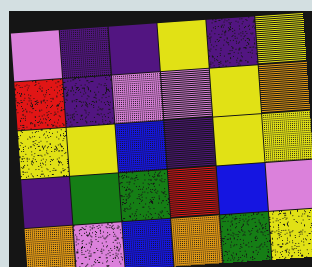[["violet", "indigo", "indigo", "yellow", "indigo", "yellow"], ["red", "indigo", "violet", "violet", "yellow", "orange"], ["yellow", "yellow", "blue", "indigo", "yellow", "yellow"], ["indigo", "green", "green", "red", "blue", "violet"], ["orange", "violet", "blue", "orange", "green", "yellow"]]